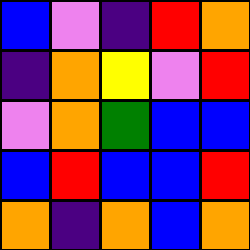[["blue", "violet", "indigo", "red", "orange"], ["indigo", "orange", "yellow", "violet", "red"], ["violet", "orange", "green", "blue", "blue"], ["blue", "red", "blue", "blue", "red"], ["orange", "indigo", "orange", "blue", "orange"]]